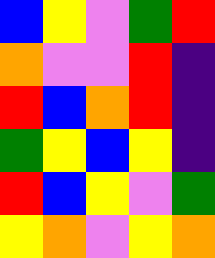[["blue", "yellow", "violet", "green", "red"], ["orange", "violet", "violet", "red", "indigo"], ["red", "blue", "orange", "red", "indigo"], ["green", "yellow", "blue", "yellow", "indigo"], ["red", "blue", "yellow", "violet", "green"], ["yellow", "orange", "violet", "yellow", "orange"]]